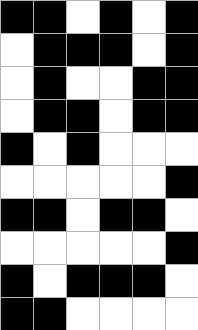[["black", "black", "white", "black", "white", "black"], ["white", "black", "black", "black", "white", "black"], ["white", "black", "white", "white", "black", "black"], ["white", "black", "black", "white", "black", "black"], ["black", "white", "black", "white", "white", "white"], ["white", "white", "white", "white", "white", "black"], ["black", "black", "white", "black", "black", "white"], ["white", "white", "white", "white", "white", "black"], ["black", "white", "black", "black", "black", "white"], ["black", "black", "white", "white", "white", "white"]]